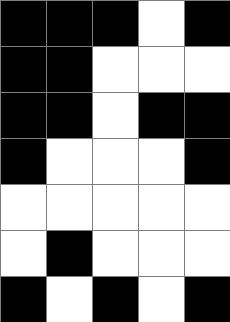[["black", "black", "black", "white", "black"], ["black", "black", "white", "white", "white"], ["black", "black", "white", "black", "black"], ["black", "white", "white", "white", "black"], ["white", "white", "white", "white", "white"], ["white", "black", "white", "white", "white"], ["black", "white", "black", "white", "black"]]